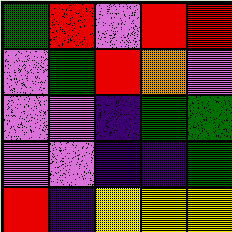[["green", "red", "violet", "red", "red"], ["violet", "green", "red", "orange", "violet"], ["violet", "violet", "indigo", "green", "green"], ["violet", "violet", "indigo", "indigo", "green"], ["red", "indigo", "yellow", "yellow", "yellow"]]